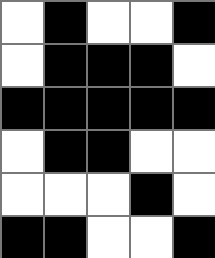[["white", "black", "white", "white", "black"], ["white", "black", "black", "black", "white"], ["black", "black", "black", "black", "black"], ["white", "black", "black", "white", "white"], ["white", "white", "white", "black", "white"], ["black", "black", "white", "white", "black"]]